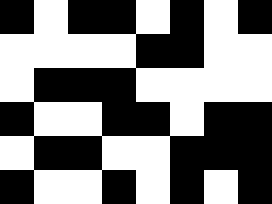[["black", "white", "black", "black", "white", "black", "white", "black"], ["white", "white", "white", "white", "black", "black", "white", "white"], ["white", "black", "black", "black", "white", "white", "white", "white"], ["black", "white", "white", "black", "black", "white", "black", "black"], ["white", "black", "black", "white", "white", "black", "black", "black"], ["black", "white", "white", "black", "white", "black", "white", "black"]]